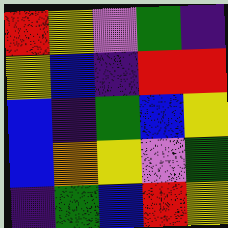[["red", "yellow", "violet", "green", "indigo"], ["yellow", "blue", "indigo", "red", "red"], ["blue", "indigo", "green", "blue", "yellow"], ["blue", "orange", "yellow", "violet", "green"], ["indigo", "green", "blue", "red", "yellow"]]